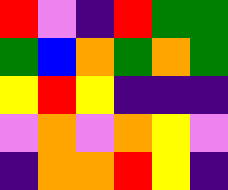[["red", "violet", "indigo", "red", "green", "green"], ["green", "blue", "orange", "green", "orange", "green"], ["yellow", "red", "yellow", "indigo", "indigo", "indigo"], ["violet", "orange", "violet", "orange", "yellow", "violet"], ["indigo", "orange", "orange", "red", "yellow", "indigo"]]